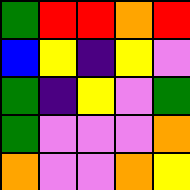[["green", "red", "red", "orange", "red"], ["blue", "yellow", "indigo", "yellow", "violet"], ["green", "indigo", "yellow", "violet", "green"], ["green", "violet", "violet", "violet", "orange"], ["orange", "violet", "violet", "orange", "yellow"]]